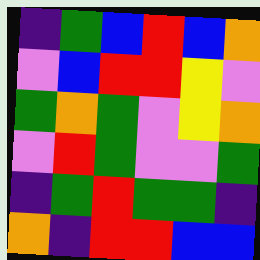[["indigo", "green", "blue", "red", "blue", "orange"], ["violet", "blue", "red", "red", "yellow", "violet"], ["green", "orange", "green", "violet", "yellow", "orange"], ["violet", "red", "green", "violet", "violet", "green"], ["indigo", "green", "red", "green", "green", "indigo"], ["orange", "indigo", "red", "red", "blue", "blue"]]